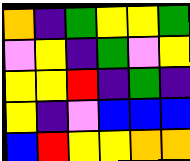[["orange", "indigo", "green", "yellow", "yellow", "green"], ["violet", "yellow", "indigo", "green", "violet", "yellow"], ["yellow", "yellow", "red", "indigo", "green", "indigo"], ["yellow", "indigo", "violet", "blue", "blue", "blue"], ["blue", "red", "yellow", "yellow", "orange", "orange"]]